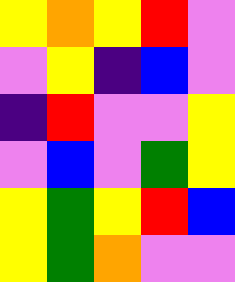[["yellow", "orange", "yellow", "red", "violet"], ["violet", "yellow", "indigo", "blue", "violet"], ["indigo", "red", "violet", "violet", "yellow"], ["violet", "blue", "violet", "green", "yellow"], ["yellow", "green", "yellow", "red", "blue"], ["yellow", "green", "orange", "violet", "violet"]]